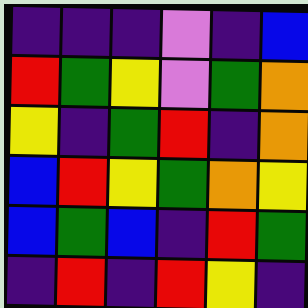[["indigo", "indigo", "indigo", "violet", "indigo", "blue"], ["red", "green", "yellow", "violet", "green", "orange"], ["yellow", "indigo", "green", "red", "indigo", "orange"], ["blue", "red", "yellow", "green", "orange", "yellow"], ["blue", "green", "blue", "indigo", "red", "green"], ["indigo", "red", "indigo", "red", "yellow", "indigo"]]